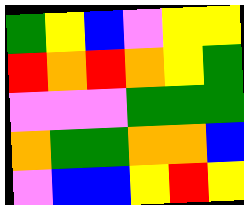[["green", "yellow", "blue", "violet", "yellow", "yellow"], ["red", "orange", "red", "orange", "yellow", "green"], ["violet", "violet", "violet", "green", "green", "green"], ["orange", "green", "green", "orange", "orange", "blue"], ["violet", "blue", "blue", "yellow", "red", "yellow"]]